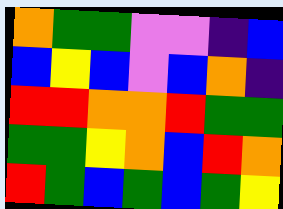[["orange", "green", "green", "violet", "violet", "indigo", "blue"], ["blue", "yellow", "blue", "violet", "blue", "orange", "indigo"], ["red", "red", "orange", "orange", "red", "green", "green"], ["green", "green", "yellow", "orange", "blue", "red", "orange"], ["red", "green", "blue", "green", "blue", "green", "yellow"]]